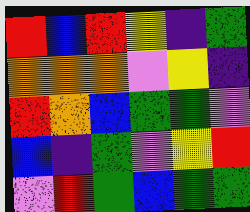[["red", "blue", "red", "yellow", "indigo", "green"], ["orange", "orange", "orange", "violet", "yellow", "indigo"], ["red", "orange", "blue", "green", "green", "violet"], ["blue", "indigo", "green", "violet", "yellow", "red"], ["violet", "red", "green", "blue", "green", "green"]]